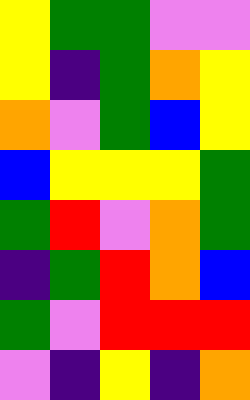[["yellow", "green", "green", "violet", "violet"], ["yellow", "indigo", "green", "orange", "yellow"], ["orange", "violet", "green", "blue", "yellow"], ["blue", "yellow", "yellow", "yellow", "green"], ["green", "red", "violet", "orange", "green"], ["indigo", "green", "red", "orange", "blue"], ["green", "violet", "red", "red", "red"], ["violet", "indigo", "yellow", "indigo", "orange"]]